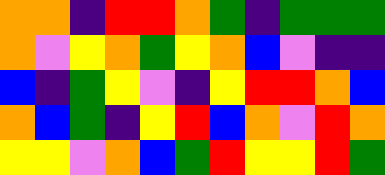[["orange", "orange", "indigo", "red", "red", "orange", "green", "indigo", "green", "green", "green"], ["orange", "violet", "yellow", "orange", "green", "yellow", "orange", "blue", "violet", "indigo", "indigo"], ["blue", "indigo", "green", "yellow", "violet", "indigo", "yellow", "red", "red", "orange", "blue"], ["orange", "blue", "green", "indigo", "yellow", "red", "blue", "orange", "violet", "red", "orange"], ["yellow", "yellow", "violet", "orange", "blue", "green", "red", "yellow", "yellow", "red", "green"]]